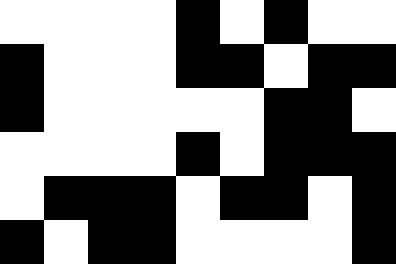[["white", "white", "white", "white", "black", "white", "black", "white", "white"], ["black", "white", "white", "white", "black", "black", "white", "black", "black"], ["black", "white", "white", "white", "white", "white", "black", "black", "white"], ["white", "white", "white", "white", "black", "white", "black", "black", "black"], ["white", "black", "black", "black", "white", "black", "black", "white", "black"], ["black", "white", "black", "black", "white", "white", "white", "white", "black"]]